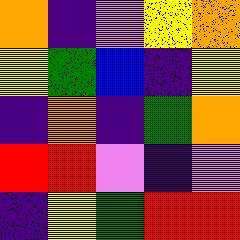[["orange", "indigo", "violet", "yellow", "orange"], ["yellow", "green", "blue", "indigo", "yellow"], ["indigo", "orange", "indigo", "green", "orange"], ["red", "red", "violet", "indigo", "violet"], ["indigo", "yellow", "green", "red", "red"]]